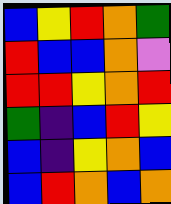[["blue", "yellow", "red", "orange", "green"], ["red", "blue", "blue", "orange", "violet"], ["red", "red", "yellow", "orange", "red"], ["green", "indigo", "blue", "red", "yellow"], ["blue", "indigo", "yellow", "orange", "blue"], ["blue", "red", "orange", "blue", "orange"]]